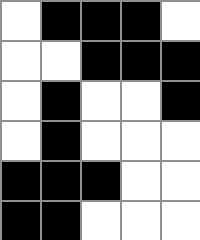[["white", "black", "black", "black", "white"], ["white", "white", "black", "black", "black"], ["white", "black", "white", "white", "black"], ["white", "black", "white", "white", "white"], ["black", "black", "black", "white", "white"], ["black", "black", "white", "white", "white"]]